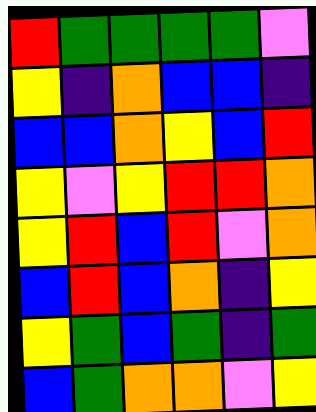[["red", "green", "green", "green", "green", "violet"], ["yellow", "indigo", "orange", "blue", "blue", "indigo"], ["blue", "blue", "orange", "yellow", "blue", "red"], ["yellow", "violet", "yellow", "red", "red", "orange"], ["yellow", "red", "blue", "red", "violet", "orange"], ["blue", "red", "blue", "orange", "indigo", "yellow"], ["yellow", "green", "blue", "green", "indigo", "green"], ["blue", "green", "orange", "orange", "violet", "yellow"]]